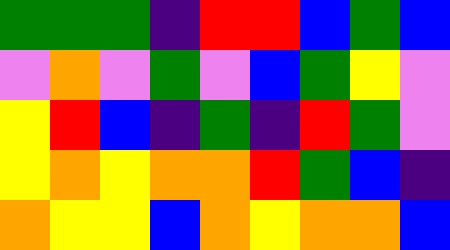[["green", "green", "green", "indigo", "red", "red", "blue", "green", "blue"], ["violet", "orange", "violet", "green", "violet", "blue", "green", "yellow", "violet"], ["yellow", "red", "blue", "indigo", "green", "indigo", "red", "green", "violet"], ["yellow", "orange", "yellow", "orange", "orange", "red", "green", "blue", "indigo"], ["orange", "yellow", "yellow", "blue", "orange", "yellow", "orange", "orange", "blue"]]